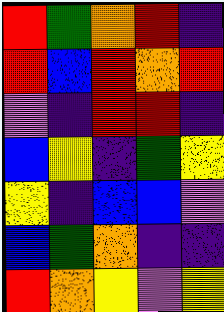[["red", "green", "orange", "red", "indigo"], ["red", "blue", "red", "orange", "red"], ["violet", "indigo", "red", "red", "indigo"], ["blue", "yellow", "indigo", "green", "yellow"], ["yellow", "indigo", "blue", "blue", "violet"], ["blue", "green", "orange", "indigo", "indigo"], ["red", "orange", "yellow", "violet", "yellow"]]